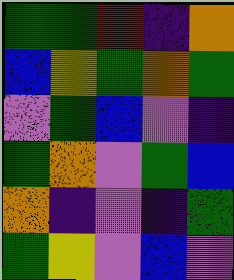[["green", "green", "red", "indigo", "orange"], ["blue", "yellow", "green", "orange", "green"], ["violet", "green", "blue", "violet", "indigo"], ["green", "orange", "violet", "green", "blue"], ["orange", "indigo", "violet", "indigo", "green"], ["green", "yellow", "violet", "blue", "violet"]]